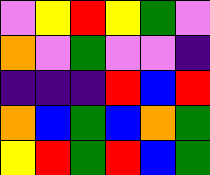[["violet", "yellow", "red", "yellow", "green", "violet"], ["orange", "violet", "green", "violet", "violet", "indigo"], ["indigo", "indigo", "indigo", "red", "blue", "red"], ["orange", "blue", "green", "blue", "orange", "green"], ["yellow", "red", "green", "red", "blue", "green"]]